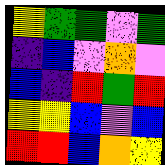[["yellow", "green", "green", "violet", "green"], ["indigo", "blue", "violet", "orange", "violet"], ["blue", "indigo", "red", "green", "red"], ["yellow", "yellow", "blue", "violet", "blue"], ["red", "red", "blue", "orange", "yellow"]]